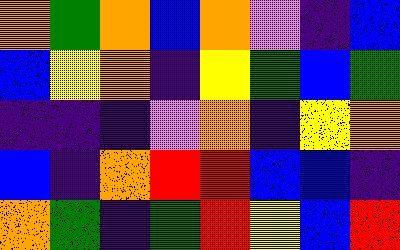[["orange", "green", "orange", "blue", "orange", "violet", "indigo", "blue"], ["blue", "yellow", "orange", "indigo", "yellow", "green", "blue", "green"], ["indigo", "indigo", "indigo", "violet", "orange", "indigo", "yellow", "orange"], ["blue", "indigo", "orange", "red", "red", "blue", "blue", "indigo"], ["orange", "green", "indigo", "green", "red", "yellow", "blue", "red"]]